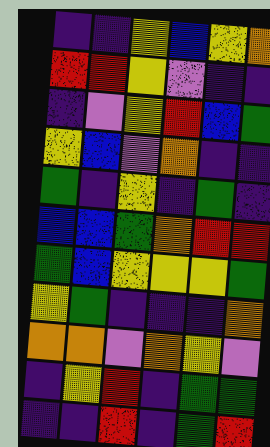[["indigo", "indigo", "yellow", "blue", "yellow", "orange"], ["red", "red", "yellow", "violet", "indigo", "indigo"], ["indigo", "violet", "yellow", "red", "blue", "green"], ["yellow", "blue", "violet", "orange", "indigo", "indigo"], ["green", "indigo", "yellow", "indigo", "green", "indigo"], ["blue", "blue", "green", "orange", "red", "red"], ["green", "blue", "yellow", "yellow", "yellow", "green"], ["yellow", "green", "indigo", "indigo", "indigo", "orange"], ["orange", "orange", "violet", "orange", "yellow", "violet"], ["indigo", "yellow", "red", "indigo", "green", "green"], ["indigo", "indigo", "red", "indigo", "green", "red"]]